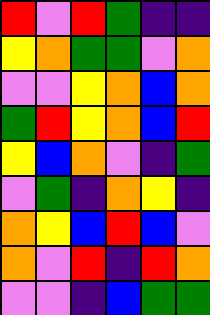[["red", "violet", "red", "green", "indigo", "indigo"], ["yellow", "orange", "green", "green", "violet", "orange"], ["violet", "violet", "yellow", "orange", "blue", "orange"], ["green", "red", "yellow", "orange", "blue", "red"], ["yellow", "blue", "orange", "violet", "indigo", "green"], ["violet", "green", "indigo", "orange", "yellow", "indigo"], ["orange", "yellow", "blue", "red", "blue", "violet"], ["orange", "violet", "red", "indigo", "red", "orange"], ["violet", "violet", "indigo", "blue", "green", "green"]]